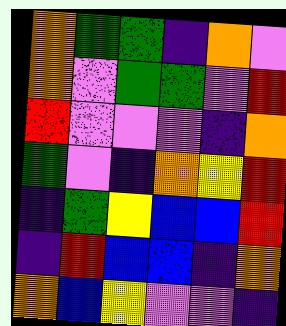[["orange", "green", "green", "indigo", "orange", "violet"], ["orange", "violet", "green", "green", "violet", "red"], ["red", "violet", "violet", "violet", "indigo", "orange"], ["green", "violet", "indigo", "orange", "yellow", "red"], ["indigo", "green", "yellow", "blue", "blue", "red"], ["indigo", "red", "blue", "blue", "indigo", "orange"], ["orange", "blue", "yellow", "violet", "violet", "indigo"]]